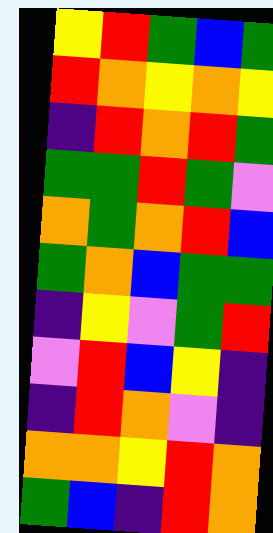[["yellow", "red", "green", "blue", "green"], ["red", "orange", "yellow", "orange", "yellow"], ["indigo", "red", "orange", "red", "green"], ["green", "green", "red", "green", "violet"], ["orange", "green", "orange", "red", "blue"], ["green", "orange", "blue", "green", "green"], ["indigo", "yellow", "violet", "green", "red"], ["violet", "red", "blue", "yellow", "indigo"], ["indigo", "red", "orange", "violet", "indigo"], ["orange", "orange", "yellow", "red", "orange"], ["green", "blue", "indigo", "red", "orange"]]